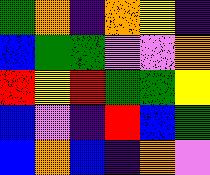[["green", "orange", "indigo", "orange", "yellow", "indigo"], ["blue", "green", "green", "violet", "violet", "orange"], ["red", "yellow", "red", "green", "green", "yellow"], ["blue", "violet", "indigo", "red", "blue", "green"], ["blue", "orange", "blue", "indigo", "orange", "violet"]]